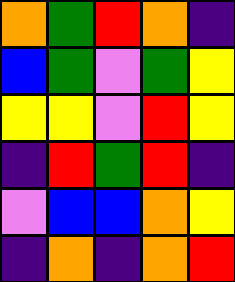[["orange", "green", "red", "orange", "indigo"], ["blue", "green", "violet", "green", "yellow"], ["yellow", "yellow", "violet", "red", "yellow"], ["indigo", "red", "green", "red", "indigo"], ["violet", "blue", "blue", "orange", "yellow"], ["indigo", "orange", "indigo", "orange", "red"]]